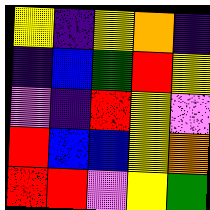[["yellow", "indigo", "yellow", "orange", "indigo"], ["indigo", "blue", "green", "red", "yellow"], ["violet", "indigo", "red", "yellow", "violet"], ["red", "blue", "blue", "yellow", "orange"], ["red", "red", "violet", "yellow", "green"]]